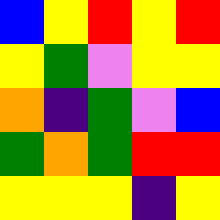[["blue", "yellow", "red", "yellow", "red"], ["yellow", "green", "violet", "yellow", "yellow"], ["orange", "indigo", "green", "violet", "blue"], ["green", "orange", "green", "red", "red"], ["yellow", "yellow", "yellow", "indigo", "yellow"]]